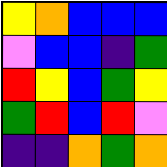[["yellow", "orange", "blue", "blue", "blue"], ["violet", "blue", "blue", "indigo", "green"], ["red", "yellow", "blue", "green", "yellow"], ["green", "red", "blue", "red", "violet"], ["indigo", "indigo", "orange", "green", "orange"]]